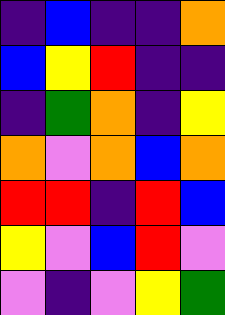[["indigo", "blue", "indigo", "indigo", "orange"], ["blue", "yellow", "red", "indigo", "indigo"], ["indigo", "green", "orange", "indigo", "yellow"], ["orange", "violet", "orange", "blue", "orange"], ["red", "red", "indigo", "red", "blue"], ["yellow", "violet", "blue", "red", "violet"], ["violet", "indigo", "violet", "yellow", "green"]]